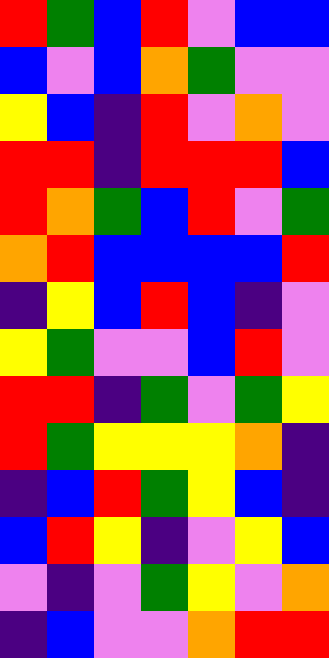[["red", "green", "blue", "red", "violet", "blue", "blue"], ["blue", "violet", "blue", "orange", "green", "violet", "violet"], ["yellow", "blue", "indigo", "red", "violet", "orange", "violet"], ["red", "red", "indigo", "red", "red", "red", "blue"], ["red", "orange", "green", "blue", "red", "violet", "green"], ["orange", "red", "blue", "blue", "blue", "blue", "red"], ["indigo", "yellow", "blue", "red", "blue", "indigo", "violet"], ["yellow", "green", "violet", "violet", "blue", "red", "violet"], ["red", "red", "indigo", "green", "violet", "green", "yellow"], ["red", "green", "yellow", "yellow", "yellow", "orange", "indigo"], ["indigo", "blue", "red", "green", "yellow", "blue", "indigo"], ["blue", "red", "yellow", "indigo", "violet", "yellow", "blue"], ["violet", "indigo", "violet", "green", "yellow", "violet", "orange"], ["indigo", "blue", "violet", "violet", "orange", "red", "red"]]